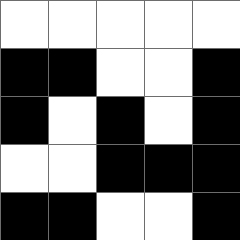[["white", "white", "white", "white", "white"], ["black", "black", "white", "white", "black"], ["black", "white", "black", "white", "black"], ["white", "white", "black", "black", "black"], ["black", "black", "white", "white", "black"]]